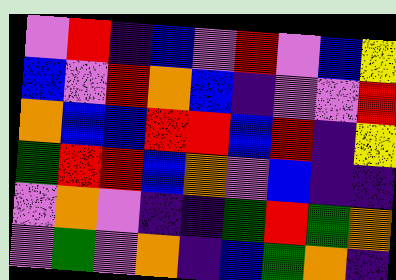[["violet", "red", "indigo", "blue", "violet", "red", "violet", "blue", "yellow"], ["blue", "violet", "red", "orange", "blue", "indigo", "violet", "violet", "red"], ["orange", "blue", "blue", "red", "red", "blue", "red", "indigo", "yellow"], ["green", "red", "red", "blue", "orange", "violet", "blue", "indigo", "indigo"], ["violet", "orange", "violet", "indigo", "indigo", "green", "red", "green", "orange"], ["violet", "green", "violet", "orange", "indigo", "blue", "green", "orange", "indigo"]]